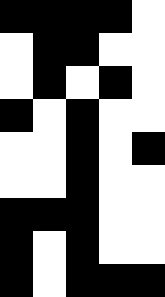[["black", "black", "black", "black", "white"], ["white", "black", "black", "white", "white"], ["white", "black", "white", "black", "white"], ["black", "white", "black", "white", "white"], ["white", "white", "black", "white", "black"], ["white", "white", "black", "white", "white"], ["black", "black", "black", "white", "white"], ["black", "white", "black", "white", "white"], ["black", "white", "black", "black", "black"]]